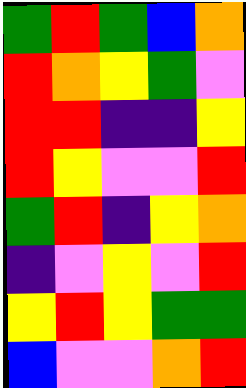[["green", "red", "green", "blue", "orange"], ["red", "orange", "yellow", "green", "violet"], ["red", "red", "indigo", "indigo", "yellow"], ["red", "yellow", "violet", "violet", "red"], ["green", "red", "indigo", "yellow", "orange"], ["indigo", "violet", "yellow", "violet", "red"], ["yellow", "red", "yellow", "green", "green"], ["blue", "violet", "violet", "orange", "red"]]